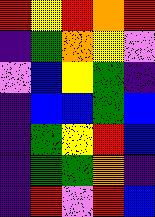[["red", "yellow", "red", "orange", "red"], ["indigo", "green", "orange", "yellow", "violet"], ["violet", "blue", "yellow", "green", "indigo"], ["indigo", "blue", "blue", "green", "blue"], ["indigo", "green", "yellow", "red", "blue"], ["indigo", "green", "green", "orange", "indigo"], ["indigo", "red", "violet", "red", "blue"]]